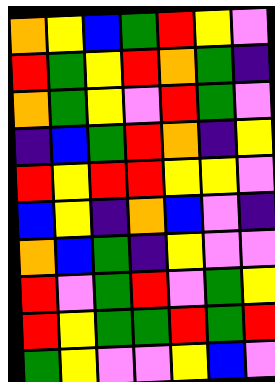[["orange", "yellow", "blue", "green", "red", "yellow", "violet"], ["red", "green", "yellow", "red", "orange", "green", "indigo"], ["orange", "green", "yellow", "violet", "red", "green", "violet"], ["indigo", "blue", "green", "red", "orange", "indigo", "yellow"], ["red", "yellow", "red", "red", "yellow", "yellow", "violet"], ["blue", "yellow", "indigo", "orange", "blue", "violet", "indigo"], ["orange", "blue", "green", "indigo", "yellow", "violet", "violet"], ["red", "violet", "green", "red", "violet", "green", "yellow"], ["red", "yellow", "green", "green", "red", "green", "red"], ["green", "yellow", "violet", "violet", "yellow", "blue", "violet"]]